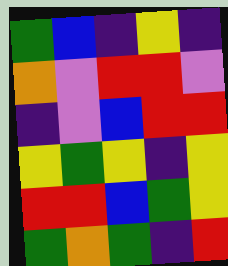[["green", "blue", "indigo", "yellow", "indigo"], ["orange", "violet", "red", "red", "violet"], ["indigo", "violet", "blue", "red", "red"], ["yellow", "green", "yellow", "indigo", "yellow"], ["red", "red", "blue", "green", "yellow"], ["green", "orange", "green", "indigo", "red"]]